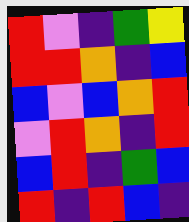[["red", "violet", "indigo", "green", "yellow"], ["red", "red", "orange", "indigo", "blue"], ["blue", "violet", "blue", "orange", "red"], ["violet", "red", "orange", "indigo", "red"], ["blue", "red", "indigo", "green", "blue"], ["red", "indigo", "red", "blue", "indigo"]]